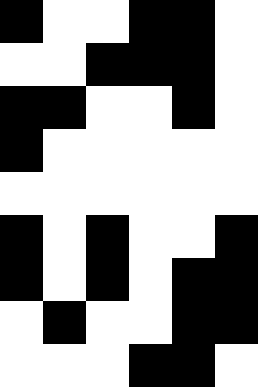[["black", "white", "white", "black", "black", "white"], ["white", "white", "black", "black", "black", "white"], ["black", "black", "white", "white", "black", "white"], ["black", "white", "white", "white", "white", "white"], ["white", "white", "white", "white", "white", "white"], ["black", "white", "black", "white", "white", "black"], ["black", "white", "black", "white", "black", "black"], ["white", "black", "white", "white", "black", "black"], ["white", "white", "white", "black", "black", "white"]]